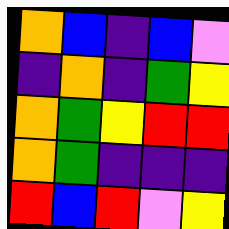[["orange", "blue", "indigo", "blue", "violet"], ["indigo", "orange", "indigo", "green", "yellow"], ["orange", "green", "yellow", "red", "red"], ["orange", "green", "indigo", "indigo", "indigo"], ["red", "blue", "red", "violet", "yellow"]]